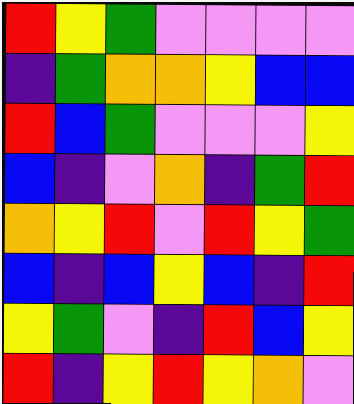[["red", "yellow", "green", "violet", "violet", "violet", "violet"], ["indigo", "green", "orange", "orange", "yellow", "blue", "blue"], ["red", "blue", "green", "violet", "violet", "violet", "yellow"], ["blue", "indigo", "violet", "orange", "indigo", "green", "red"], ["orange", "yellow", "red", "violet", "red", "yellow", "green"], ["blue", "indigo", "blue", "yellow", "blue", "indigo", "red"], ["yellow", "green", "violet", "indigo", "red", "blue", "yellow"], ["red", "indigo", "yellow", "red", "yellow", "orange", "violet"]]